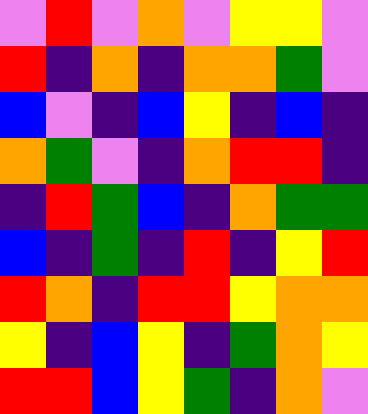[["violet", "red", "violet", "orange", "violet", "yellow", "yellow", "violet"], ["red", "indigo", "orange", "indigo", "orange", "orange", "green", "violet"], ["blue", "violet", "indigo", "blue", "yellow", "indigo", "blue", "indigo"], ["orange", "green", "violet", "indigo", "orange", "red", "red", "indigo"], ["indigo", "red", "green", "blue", "indigo", "orange", "green", "green"], ["blue", "indigo", "green", "indigo", "red", "indigo", "yellow", "red"], ["red", "orange", "indigo", "red", "red", "yellow", "orange", "orange"], ["yellow", "indigo", "blue", "yellow", "indigo", "green", "orange", "yellow"], ["red", "red", "blue", "yellow", "green", "indigo", "orange", "violet"]]